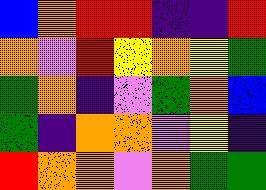[["blue", "orange", "red", "red", "indigo", "indigo", "red"], ["orange", "violet", "red", "yellow", "orange", "yellow", "green"], ["green", "orange", "indigo", "violet", "green", "orange", "blue"], ["green", "indigo", "orange", "orange", "violet", "yellow", "indigo"], ["red", "orange", "orange", "violet", "orange", "green", "green"]]